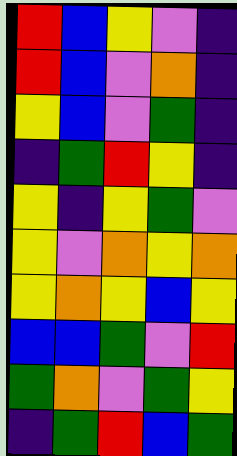[["red", "blue", "yellow", "violet", "indigo"], ["red", "blue", "violet", "orange", "indigo"], ["yellow", "blue", "violet", "green", "indigo"], ["indigo", "green", "red", "yellow", "indigo"], ["yellow", "indigo", "yellow", "green", "violet"], ["yellow", "violet", "orange", "yellow", "orange"], ["yellow", "orange", "yellow", "blue", "yellow"], ["blue", "blue", "green", "violet", "red"], ["green", "orange", "violet", "green", "yellow"], ["indigo", "green", "red", "blue", "green"]]